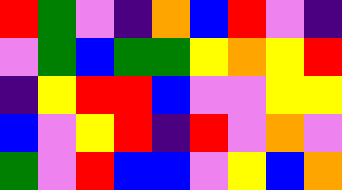[["red", "green", "violet", "indigo", "orange", "blue", "red", "violet", "indigo"], ["violet", "green", "blue", "green", "green", "yellow", "orange", "yellow", "red"], ["indigo", "yellow", "red", "red", "blue", "violet", "violet", "yellow", "yellow"], ["blue", "violet", "yellow", "red", "indigo", "red", "violet", "orange", "violet"], ["green", "violet", "red", "blue", "blue", "violet", "yellow", "blue", "orange"]]